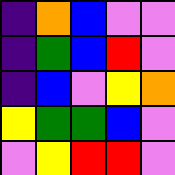[["indigo", "orange", "blue", "violet", "violet"], ["indigo", "green", "blue", "red", "violet"], ["indigo", "blue", "violet", "yellow", "orange"], ["yellow", "green", "green", "blue", "violet"], ["violet", "yellow", "red", "red", "violet"]]